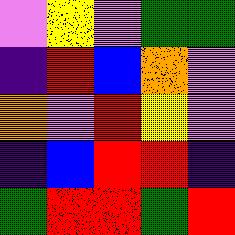[["violet", "yellow", "violet", "green", "green"], ["indigo", "red", "blue", "orange", "violet"], ["orange", "violet", "red", "yellow", "violet"], ["indigo", "blue", "red", "red", "indigo"], ["green", "red", "red", "green", "red"]]